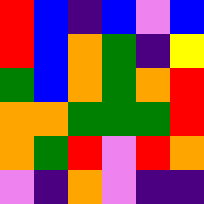[["red", "blue", "indigo", "blue", "violet", "blue"], ["red", "blue", "orange", "green", "indigo", "yellow"], ["green", "blue", "orange", "green", "orange", "red"], ["orange", "orange", "green", "green", "green", "red"], ["orange", "green", "red", "violet", "red", "orange"], ["violet", "indigo", "orange", "violet", "indigo", "indigo"]]